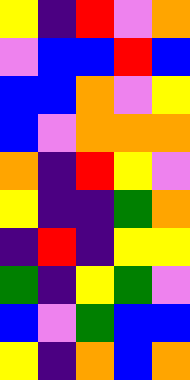[["yellow", "indigo", "red", "violet", "orange"], ["violet", "blue", "blue", "red", "blue"], ["blue", "blue", "orange", "violet", "yellow"], ["blue", "violet", "orange", "orange", "orange"], ["orange", "indigo", "red", "yellow", "violet"], ["yellow", "indigo", "indigo", "green", "orange"], ["indigo", "red", "indigo", "yellow", "yellow"], ["green", "indigo", "yellow", "green", "violet"], ["blue", "violet", "green", "blue", "blue"], ["yellow", "indigo", "orange", "blue", "orange"]]